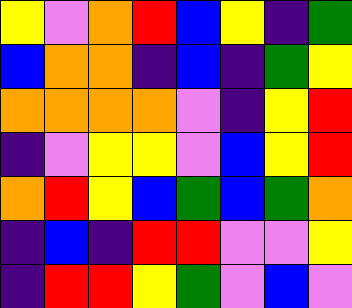[["yellow", "violet", "orange", "red", "blue", "yellow", "indigo", "green"], ["blue", "orange", "orange", "indigo", "blue", "indigo", "green", "yellow"], ["orange", "orange", "orange", "orange", "violet", "indigo", "yellow", "red"], ["indigo", "violet", "yellow", "yellow", "violet", "blue", "yellow", "red"], ["orange", "red", "yellow", "blue", "green", "blue", "green", "orange"], ["indigo", "blue", "indigo", "red", "red", "violet", "violet", "yellow"], ["indigo", "red", "red", "yellow", "green", "violet", "blue", "violet"]]